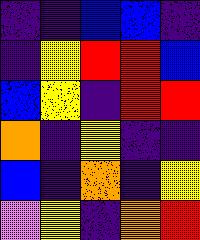[["indigo", "indigo", "blue", "blue", "indigo"], ["indigo", "yellow", "red", "red", "blue"], ["blue", "yellow", "indigo", "red", "red"], ["orange", "indigo", "yellow", "indigo", "indigo"], ["blue", "indigo", "orange", "indigo", "yellow"], ["violet", "yellow", "indigo", "orange", "red"]]